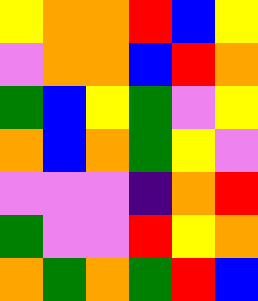[["yellow", "orange", "orange", "red", "blue", "yellow"], ["violet", "orange", "orange", "blue", "red", "orange"], ["green", "blue", "yellow", "green", "violet", "yellow"], ["orange", "blue", "orange", "green", "yellow", "violet"], ["violet", "violet", "violet", "indigo", "orange", "red"], ["green", "violet", "violet", "red", "yellow", "orange"], ["orange", "green", "orange", "green", "red", "blue"]]